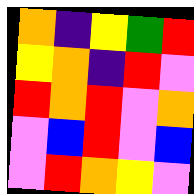[["orange", "indigo", "yellow", "green", "red"], ["yellow", "orange", "indigo", "red", "violet"], ["red", "orange", "red", "violet", "orange"], ["violet", "blue", "red", "violet", "blue"], ["violet", "red", "orange", "yellow", "violet"]]